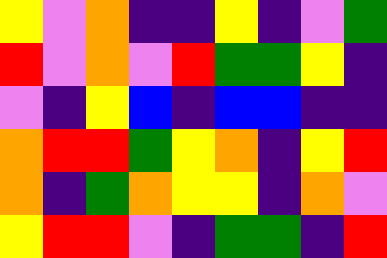[["yellow", "violet", "orange", "indigo", "indigo", "yellow", "indigo", "violet", "green"], ["red", "violet", "orange", "violet", "red", "green", "green", "yellow", "indigo"], ["violet", "indigo", "yellow", "blue", "indigo", "blue", "blue", "indigo", "indigo"], ["orange", "red", "red", "green", "yellow", "orange", "indigo", "yellow", "red"], ["orange", "indigo", "green", "orange", "yellow", "yellow", "indigo", "orange", "violet"], ["yellow", "red", "red", "violet", "indigo", "green", "green", "indigo", "red"]]